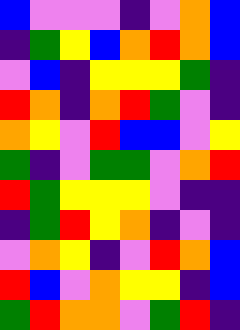[["blue", "violet", "violet", "violet", "indigo", "violet", "orange", "blue"], ["indigo", "green", "yellow", "blue", "orange", "red", "orange", "blue"], ["violet", "blue", "indigo", "yellow", "yellow", "yellow", "green", "indigo"], ["red", "orange", "indigo", "orange", "red", "green", "violet", "indigo"], ["orange", "yellow", "violet", "red", "blue", "blue", "violet", "yellow"], ["green", "indigo", "violet", "green", "green", "violet", "orange", "red"], ["red", "green", "yellow", "yellow", "yellow", "violet", "indigo", "indigo"], ["indigo", "green", "red", "yellow", "orange", "indigo", "violet", "indigo"], ["violet", "orange", "yellow", "indigo", "violet", "red", "orange", "blue"], ["red", "blue", "violet", "orange", "yellow", "yellow", "indigo", "blue"], ["green", "red", "orange", "orange", "violet", "green", "red", "indigo"]]